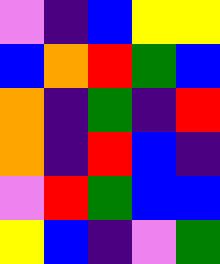[["violet", "indigo", "blue", "yellow", "yellow"], ["blue", "orange", "red", "green", "blue"], ["orange", "indigo", "green", "indigo", "red"], ["orange", "indigo", "red", "blue", "indigo"], ["violet", "red", "green", "blue", "blue"], ["yellow", "blue", "indigo", "violet", "green"]]